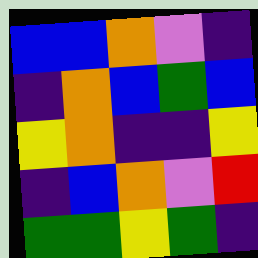[["blue", "blue", "orange", "violet", "indigo"], ["indigo", "orange", "blue", "green", "blue"], ["yellow", "orange", "indigo", "indigo", "yellow"], ["indigo", "blue", "orange", "violet", "red"], ["green", "green", "yellow", "green", "indigo"]]